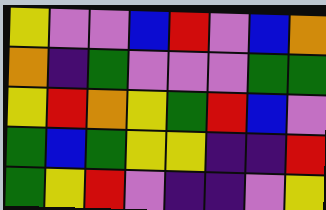[["yellow", "violet", "violet", "blue", "red", "violet", "blue", "orange"], ["orange", "indigo", "green", "violet", "violet", "violet", "green", "green"], ["yellow", "red", "orange", "yellow", "green", "red", "blue", "violet"], ["green", "blue", "green", "yellow", "yellow", "indigo", "indigo", "red"], ["green", "yellow", "red", "violet", "indigo", "indigo", "violet", "yellow"]]